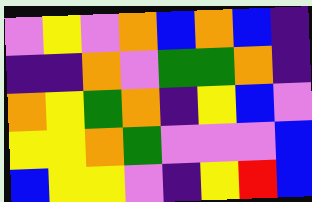[["violet", "yellow", "violet", "orange", "blue", "orange", "blue", "indigo"], ["indigo", "indigo", "orange", "violet", "green", "green", "orange", "indigo"], ["orange", "yellow", "green", "orange", "indigo", "yellow", "blue", "violet"], ["yellow", "yellow", "orange", "green", "violet", "violet", "violet", "blue"], ["blue", "yellow", "yellow", "violet", "indigo", "yellow", "red", "blue"]]